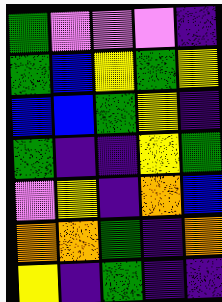[["green", "violet", "violet", "violet", "indigo"], ["green", "blue", "yellow", "green", "yellow"], ["blue", "blue", "green", "yellow", "indigo"], ["green", "indigo", "indigo", "yellow", "green"], ["violet", "yellow", "indigo", "orange", "blue"], ["orange", "orange", "green", "indigo", "orange"], ["yellow", "indigo", "green", "indigo", "indigo"]]